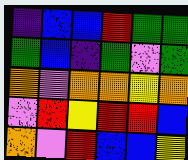[["indigo", "blue", "blue", "red", "green", "green"], ["green", "blue", "indigo", "green", "violet", "green"], ["orange", "violet", "orange", "orange", "yellow", "orange"], ["violet", "red", "yellow", "red", "red", "blue"], ["orange", "violet", "red", "blue", "blue", "yellow"]]